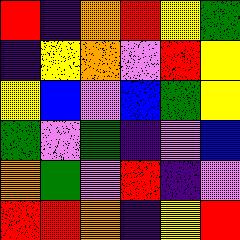[["red", "indigo", "orange", "red", "yellow", "green"], ["indigo", "yellow", "orange", "violet", "red", "yellow"], ["yellow", "blue", "violet", "blue", "green", "yellow"], ["green", "violet", "green", "indigo", "violet", "blue"], ["orange", "green", "violet", "red", "indigo", "violet"], ["red", "red", "orange", "indigo", "yellow", "red"]]